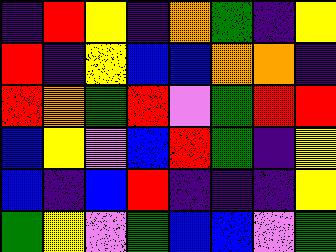[["indigo", "red", "yellow", "indigo", "orange", "green", "indigo", "yellow"], ["red", "indigo", "yellow", "blue", "blue", "orange", "orange", "indigo"], ["red", "orange", "green", "red", "violet", "green", "red", "red"], ["blue", "yellow", "violet", "blue", "red", "green", "indigo", "yellow"], ["blue", "indigo", "blue", "red", "indigo", "indigo", "indigo", "yellow"], ["green", "yellow", "violet", "green", "blue", "blue", "violet", "green"]]